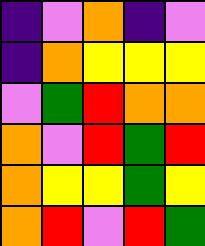[["indigo", "violet", "orange", "indigo", "violet"], ["indigo", "orange", "yellow", "yellow", "yellow"], ["violet", "green", "red", "orange", "orange"], ["orange", "violet", "red", "green", "red"], ["orange", "yellow", "yellow", "green", "yellow"], ["orange", "red", "violet", "red", "green"]]